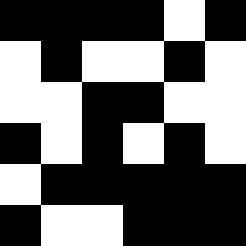[["black", "black", "black", "black", "white", "black"], ["white", "black", "white", "white", "black", "white"], ["white", "white", "black", "black", "white", "white"], ["black", "white", "black", "white", "black", "white"], ["white", "black", "black", "black", "black", "black"], ["black", "white", "white", "black", "black", "black"]]